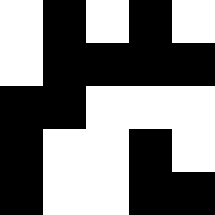[["white", "black", "white", "black", "white"], ["white", "black", "black", "black", "black"], ["black", "black", "white", "white", "white"], ["black", "white", "white", "black", "white"], ["black", "white", "white", "black", "black"]]